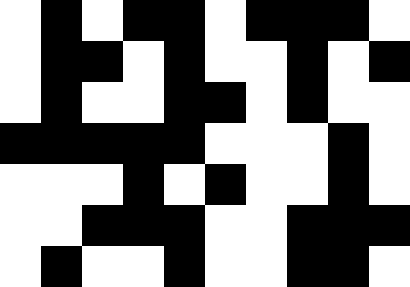[["white", "black", "white", "black", "black", "white", "black", "black", "black", "white"], ["white", "black", "black", "white", "black", "white", "white", "black", "white", "black"], ["white", "black", "white", "white", "black", "black", "white", "black", "white", "white"], ["black", "black", "black", "black", "black", "white", "white", "white", "black", "white"], ["white", "white", "white", "black", "white", "black", "white", "white", "black", "white"], ["white", "white", "black", "black", "black", "white", "white", "black", "black", "black"], ["white", "black", "white", "white", "black", "white", "white", "black", "black", "white"]]